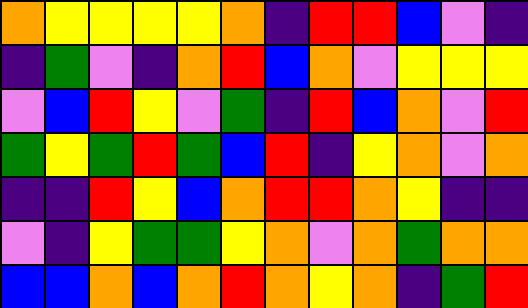[["orange", "yellow", "yellow", "yellow", "yellow", "orange", "indigo", "red", "red", "blue", "violet", "indigo"], ["indigo", "green", "violet", "indigo", "orange", "red", "blue", "orange", "violet", "yellow", "yellow", "yellow"], ["violet", "blue", "red", "yellow", "violet", "green", "indigo", "red", "blue", "orange", "violet", "red"], ["green", "yellow", "green", "red", "green", "blue", "red", "indigo", "yellow", "orange", "violet", "orange"], ["indigo", "indigo", "red", "yellow", "blue", "orange", "red", "red", "orange", "yellow", "indigo", "indigo"], ["violet", "indigo", "yellow", "green", "green", "yellow", "orange", "violet", "orange", "green", "orange", "orange"], ["blue", "blue", "orange", "blue", "orange", "red", "orange", "yellow", "orange", "indigo", "green", "red"]]